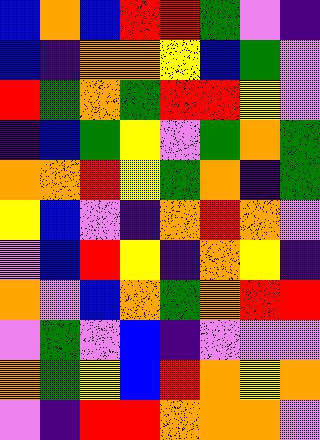[["blue", "orange", "blue", "red", "red", "green", "violet", "indigo"], ["blue", "indigo", "orange", "orange", "yellow", "blue", "green", "violet"], ["red", "green", "orange", "green", "red", "red", "yellow", "violet"], ["indigo", "blue", "green", "yellow", "violet", "green", "orange", "green"], ["orange", "orange", "red", "yellow", "green", "orange", "indigo", "green"], ["yellow", "blue", "violet", "indigo", "orange", "red", "orange", "violet"], ["violet", "blue", "red", "yellow", "indigo", "orange", "yellow", "indigo"], ["orange", "violet", "blue", "orange", "green", "orange", "red", "red"], ["violet", "green", "violet", "blue", "indigo", "violet", "violet", "violet"], ["orange", "green", "yellow", "blue", "red", "orange", "yellow", "orange"], ["violet", "indigo", "red", "red", "orange", "orange", "orange", "violet"]]